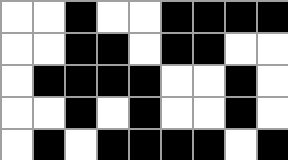[["white", "white", "black", "white", "white", "black", "black", "black", "black"], ["white", "white", "black", "black", "white", "black", "black", "white", "white"], ["white", "black", "black", "black", "black", "white", "white", "black", "white"], ["white", "white", "black", "white", "black", "white", "white", "black", "white"], ["white", "black", "white", "black", "black", "black", "black", "white", "black"]]